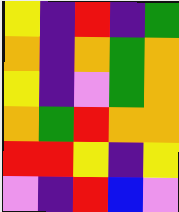[["yellow", "indigo", "red", "indigo", "green"], ["orange", "indigo", "orange", "green", "orange"], ["yellow", "indigo", "violet", "green", "orange"], ["orange", "green", "red", "orange", "orange"], ["red", "red", "yellow", "indigo", "yellow"], ["violet", "indigo", "red", "blue", "violet"]]